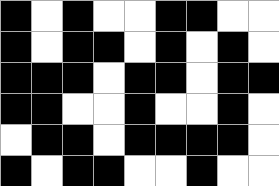[["black", "white", "black", "white", "white", "black", "black", "white", "white"], ["black", "white", "black", "black", "white", "black", "white", "black", "white"], ["black", "black", "black", "white", "black", "black", "white", "black", "black"], ["black", "black", "white", "white", "black", "white", "white", "black", "white"], ["white", "black", "black", "white", "black", "black", "black", "black", "white"], ["black", "white", "black", "black", "white", "white", "black", "white", "white"]]